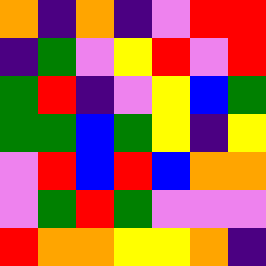[["orange", "indigo", "orange", "indigo", "violet", "red", "red"], ["indigo", "green", "violet", "yellow", "red", "violet", "red"], ["green", "red", "indigo", "violet", "yellow", "blue", "green"], ["green", "green", "blue", "green", "yellow", "indigo", "yellow"], ["violet", "red", "blue", "red", "blue", "orange", "orange"], ["violet", "green", "red", "green", "violet", "violet", "violet"], ["red", "orange", "orange", "yellow", "yellow", "orange", "indigo"]]